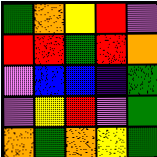[["green", "orange", "yellow", "red", "violet"], ["red", "red", "green", "red", "orange"], ["violet", "blue", "blue", "indigo", "green"], ["violet", "yellow", "red", "violet", "green"], ["orange", "green", "orange", "yellow", "green"]]